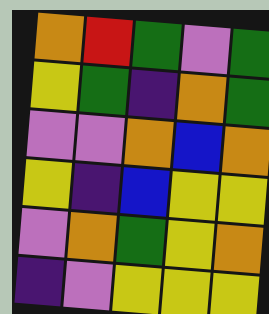[["orange", "red", "green", "violet", "green"], ["yellow", "green", "indigo", "orange", "green"], ["violet", "violet", "orange", "blue", "orange"], ["yellow", "indigo", "blue", "yellow", "yellow"], ["violet", "orange", "green", "yellow", "orange"], ["indigo", "violet", "yellow", "yellow", "yellow"]]